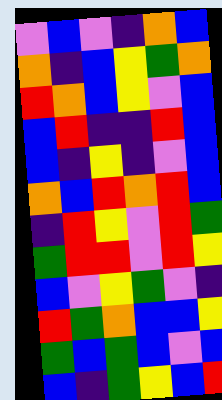[["violet", "blue", "violet", "indigo", "orange", "blue"], ["orange", "indigo", "blue", "yellow", "green", "orange"], ["red", "orange", "blue", "yellow", "violet", "blue"], ["blue", "red", "indigo", "indigo", "red", "blue"], ["blue", "indigo", "yellow", "indigo", "violet", "blue"], ["orange", "blue", "red", "orange", "red", "blue"], ["indigo", "red", "yellow", "violet", "red", "green"], ["green", "red", "red", "violet", "red", "yellow"], ["blue", "violet", "yellow", "green", "violet", "indigo"], ["red", "green", "orange", "blue", "blue", "yellow"], ["green", "blue", "green", "blue", "violet", "blue"], ["blue", "indigo", "green", "yellow", "blue", "red"]]